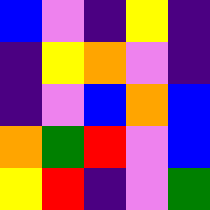[["blue", "violet", "indigo", "yellow", "indigo"], ["indigo", "yellow", "orange", "violet", "indigo"], ["indigo", "violet", "blue", "orange", "blue"], ["orange", "green", "red", "violet", "blue"], ["yellow", "red", "indigo", "violet", "green"]]